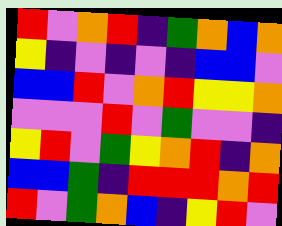[["red", "violet", "orange", "red", "indigo", "green", "orange", "blue", "orange"], ["yellow", "indigo", "violet", "indigo", "violet", "indigo", "blue", "blue", "violet"], ["blue", "blue", "red", "violet", "orange", "red", "yellow", "yellow", "orange"], ["violet", "violet", "violet", "red", "violet", "green", "violet", "violet", "indigo"], ["yellow", "red", "violet", "green", "yellow", "orange", "red", "indigo", "orange"], ["blue", "blue", "green", "indigo", "red", "red", "red", "orange", "red"], ["red", "violet", "green", "orange", "blue", "indigo", "yellow", "red", "violet"]]